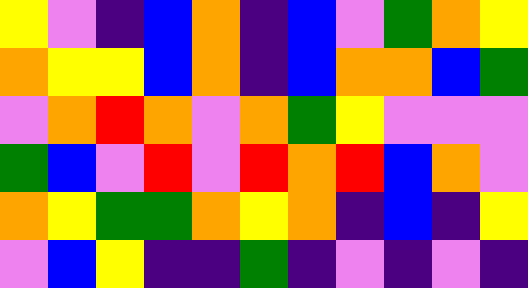[["yellow", "violet", "indigo", "blue", "orange", "indigo", "blue", "violet", "green", "orange", "yellow"], ["orange", "yellow", "yellow", "blue", "orange", "indigo", "blue", "orange", "orange", "blue", "green"], ["violet", "orange", "red", "orange", "violet", "orange", "green", "yellow", "violet", "violet", "violet"], ["green", "blue", "violet", "red", "violet", "red", "orange", "red", "blue", "orange", "violet"], ["orange", "yellow", "green", "green", "orange", "yellow", "orange", "indigo", "blue", "indigo", "yellow"], ["violet", "blue", "yellow", "indigo", "indigo", "green", "indigo", "violet", "indigo", "violet", "indigo"]]